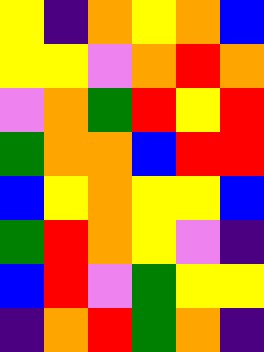[["yellow", "indigo", "orange", "yellow", "orange", "blue"], ["yellow", "yellow", "violet", "orange", "red", "orange"], ["violet", "orange", "green", "red", "yellow", "red"], ["green", "orange", "orange", "blue", "red", "red"], ["blue", "yellow", "orange", "yellow", "yellow", "blue"], ["green", "red", "orange", "yellow", "violet", "indigo"], ["blue", "red", "violet", "green", "yellow", "yellow"], ["indigo", "orange", "red", "green", "orange", "indigo"]]